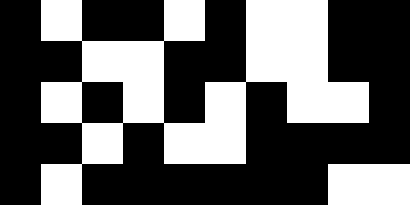[["black", "white", "black", "black", "white", "black", "white", "white", "black", "black"], ["black", "black", "white", "white", "black", "black", "white", "white", "black", "black"], ["black", "white", "black", "white", "black", "white", "black", "white", "white", "black"], ["black", "black", "white", "black", "white", "white", "black", "black", "black", "black"], ["black", "white", "black", "black", "black", "black", "black", "black", "white", "white"]]